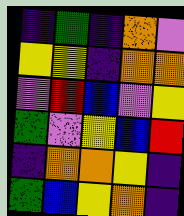[["indigo", "green", "indigo", "orange", "violet"], ["yellow", "yellow", "indigo", "orange", "orange"], ["violet", "red", "blue", "violet", "yellow"], ["green", "violet", "yellow", "blue", "red"], ["indigo", "orange", "orange", "yellow", "indigo"], ["green", "blue", "yellow", "orange", "indigo"]]